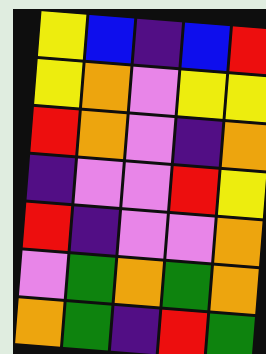[["yellow", "blue", "indigo", "blue", "red"], ["yellow", "orange", "violet", "yellow", "yellow"], ["red", "orange", "violet", "indigo", "orange"], ["indigo", "violet", "violet", "red", "yellow"], ["red", "indigo", "violet", "violet", "orange"], ["violet", "green", "orange", "green", "orange"], ["orange", "green", "indigo", "red", "green"]]